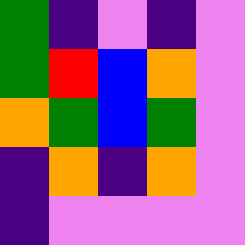[["green", "indigo", "violet", "indigo", "violet"], ["green", "red", "blue", "orange", "violet"], ["orange", "green", "blue", "green", "violet"], ["indigo", "orange", "indigo", "orange", "violet"], ["indigo", "violet", "violet", "violet", "violet"]]